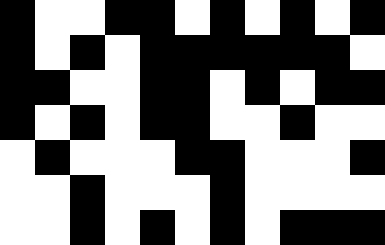[["black", "white", "white", "black", "black", "white", "black", "white", "black", "white", "black"], ["black", "white", "black", "white", "black", "black", "black", "black", "black", "black", "white"], ["black", "black", "white", "white", "black", "black", "white", "black", "white", "black", "black"], ["black", "white", "black", "white", "black", "black", "white", "white", "black", "white", "white"], ["white", "black", "white", "white", "white", "black", "black", "white", "white", "white", "black"], ["white", "white", "black", "white", "white", "white", "black", "white", "white", "white", "white"], ["white", "white", "black", "white", "black", "white", "black", "white", "black", "black", "black"]]